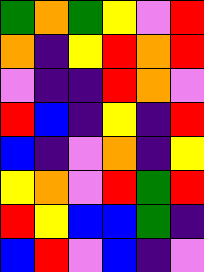[["green", "orange", "green", "yellow", "violet", "red"], ["orange", "indigo", "yellow", "red", "orange", "red"], ["violet", "indigo", "indigo", "red", "orange", "violet"], ["red", "blue", "indigo", "yellow", "indigo", "red"], ["blue", "indigo", "violet", "orange", "indigo", "yellow"], ["yellow", "orange", "violet", "red", "green", "red"], ["red", "yellow", "blue", "blue", "green", "indigo"], ["blue", "red", "violet", "blue", "indigo", "violet"]]